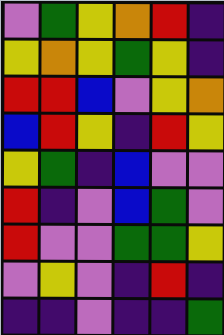[["violet", "green", "yellow", "orange", "red", "indigo"], ["yellow", "orange", "yellow", "green", "yellow", "indigo"], ["red", "red", "blue", "violet", "yellow", "orange"], ["blue", "red", "yellow", "indigo", "red", "yellow"], ["yellow", "green", "indigo", "blue", "violet", "violet"], ["red", "indigo", "violet", "blue", "green", "violet"], ["red", "violet", "violet", "green", "green", "yellow"], ["violet", "yellow", "violet", "indigo", "red", "indigo"], ["indigo", "indigo", "violet", "indigo", "indigo", "green"]]